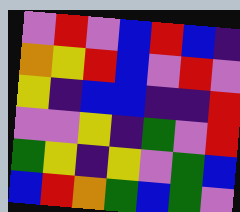[["violet", "red", "violet", "blue", "red", "blue", "indigo"], ["orange", "yellow", "red", "blue", "violet", "red", "violet"], ["yellow", "indigo", "blue", "blue", "indigo", "indigo", "red"], ["violet", "violet", "yellow", "indigo", "green", "violet", "red"], ["green", "yellow", "indigo", "yellow", "violet", "green", "blue"], ["blue", "red", "orange", "green", "blue", "green", "violet"]]